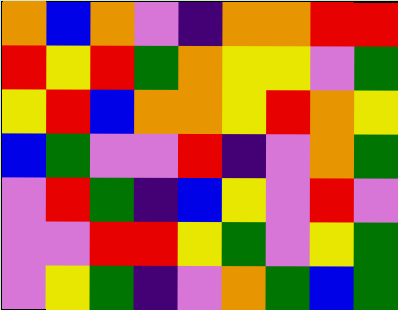[["orange", "blue", "orange", "violet", "indigo", "orange", "orange", "red", "red"], ["red", "yellow", "red", "green", "orange", "yellow", "yellow", "violet", "green"], ["yellow", "red", "blue", "orange", "orange", "yellow", "red", "orange", "yellow"], ["blue", "green", "violet", "violet", "red", "indigo", "violet", "orange", "green"], ["violet", "red", "green", "indigo", "blue", "yellow", "violet", "red", "violet"], ["violet", "violet", "red", "red", "yellow", "green", "violet", "yellow", "green"], ["violet", "yellow", "green", "indigo", "violet", "orange", "green", "blue", "green"]]